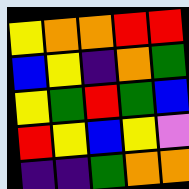[["yellow", "orange", "orange", "red", "red"], ["blue", "yellow", "indigo", "orange", "green"], ["yellow", "green", "red", "green", "blue"], ["red", "yellow", "blue", "yellow", "violet"], ["indigo", "indigo", "green", "orange", "orange"]]